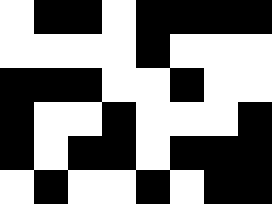[["white", "black", "black", "white", "black", "black", "black", "black"], ["white", "white", "white", "white", "black", "white", "white", "white"], ["black", "black", "black", "white", "white", "black", "white", "white"], ["black", "white", "white", "black", "white", "white", "white", "black"], ["black", "white", "black", "black", "white", "black", "black", "black"], ["white", "black", "white", "white", "black", "white", "black", "black"]]